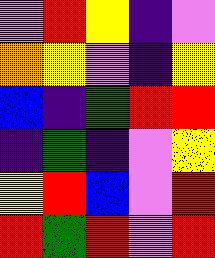[["violet", "red", "yellow", "indigo", "violet"], ["orange", "yellow", "violet", "indigo", "yellow"], ["blue", "indigo", "green", "red", "red"], ["indigo", "green", "indigo", "violet", "yellow"], ["yellow", "red", "blue", "violet", "red"], ["red", "green", "red", "violet", "red"]]